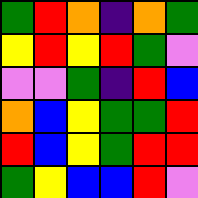[["green", "red", "orange", "indigo", "orange", "green"], ["yellow", "red", "yellow", "red", "green", "violet"], ["violet", "violet", "green", "indigo", "red", "blue"], ["orange", "blue", "yellow", "green", "green", "red"], ["red", "blue", "yellow", "green", "red", "red"], ["green", "yellow", "blue", "blue", "red", "violet"]]